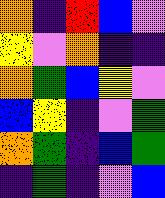[["orange", "indigo", "red", "blue", "violet"], ["yellow", "violet", "orange", "indigo", "indigo"], ["orange", "green", "blue", "yellow", "violet"], ["blue", "yellow", "indigo", "violet", "green"], ["orange", "green", "indigo", "blue", "green"], ["indigo", "green", "indigo", "violet", "blue"]]